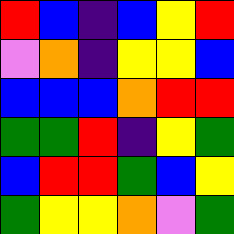[["red", "blue", "indigo", "blue", "yellow", "red"], ["violet", "orange", "indigo", "yellow", "yellow", "blue"], ["blue", "blue", "blue", "orange", "red", "red"], ["green", "green", "red", "indigo", "yellow", "green"], ["blue", "red", "red", "green", "blue", "yellow"], ["green", "yellow", "yellow", "orange", "violet", "green"]]